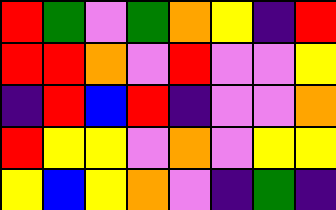[["red", "green", "violet", "green", "orange", "yellow", "indigo", "red"], ["red", "red", "orange", "violet", "red", "violet", "violet", "yellow"], ["indigo", "red", "blue", "red", "indigo", "violet", "violet", "orange"], ["red", "yellow", "yellow", "violet", "orange", "violet", "yellow", "yellow"], ["yellow", "blue", "yellow", "orange", "violet", "indigo", "green", "indigo"]]